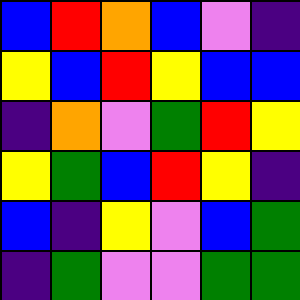[["blue", "red", "orange", "blue", "violet", "indigo"], ["yellow", "blue", "red", "yellow", "blue", "blue"], ["indigo", "orange", "violet", "green", "red", "yellow"], ["yellow", "green", "blue", "red", "yellow", "indigo"], ["blue", "indigo", "yellow", "violet", "blue", "green"], ["indigo", "green", "violet", "violet", "green", "green"]]